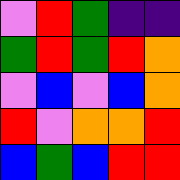[["violet", "red", "green", "indigo", "indigo"], ["green", "red", "green", "red", "orange"], ["violet", "blue", "violet", "blue", "orange"], ["red", "violet", "orange", "orange", "red"], ["blue", "green", "blue", "red", "red"]]